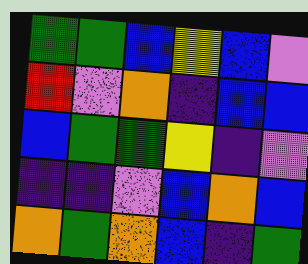[["green", "green", "blue", "yellow", "blue", "violet"], ["red", "violet", "orange", "indigo", "blue", "blue"], ["blue", "green", "green", "yellow", "indigo", "violet"], ["indigo", "indigo", "violet", "blue", "orange", "blue"], ["orange", "green", "orange", "blue", "indigo", "green"]]